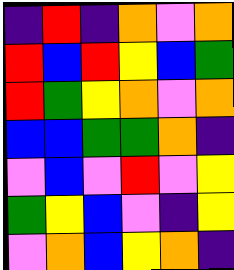[["indigo", "red", "indigo", "orange", "violet", "orange"], ["red", "blue", "red", "yellow", "blue", "green"], ["red", "green", "yellow", "orange", "violet", "orange"], ["blue", "blue", "green", "green", "orange", "indigo"], ["violet", "blue", "violet", "red", "violet", "yellow"], ["green", "yellow", "blue", "violet", "indigo", "yellow"], ["violet", "orange", "blue", "yellow", "orange", "indigo"]]